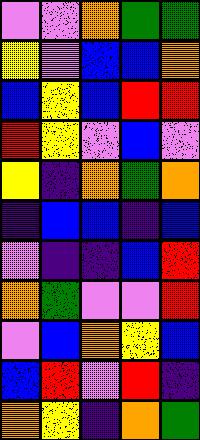[["violet", "violet", "orange", "green", "green"], ["yellow", "violet", "blue", "blue", "orange"], ["blue", "yellow", "blue", "red", "red"], ["red", "yellow", "violet", "blue", "violet"], ["yellow", "indigo", "orange", "green", "orange"], ["indigo", "blue", "blue", "indigo", "blue"], ["violet", "indigo", "indigo", "blue", "red"], ["orange", "green", "violet", "violet", "red"], ["violet", "blue", "orange", "yellow", "blue"], ["blue", "red", "violet", "red", "indigo"], ["orange", "yellow", "indigo", "orange", "green"]]